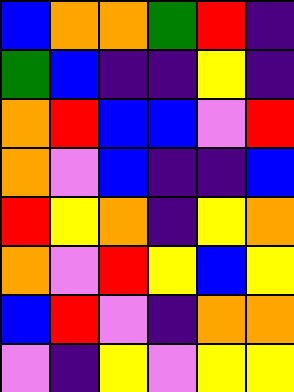[["blue", "orange", "orange", "green", "red", "indigo"], ["green", "blue", "indigo", "indigo", "yellow", "indigo"], ["orange", "red", "blue", "blue", "violet", "red"], ["orange", "violet", "blue", "indigo", "indigo", "blue"], ["red", "yellow", "orange", "indigo", "yellow", "orange"], ["orange", "violet", "red", "yellow", "blue", "yellow"], ["blue", "red", "violet", "indigo", "orange", "orange"], ["violet", "indigo", "yellow", "violet", "yellow", "yellow"]]